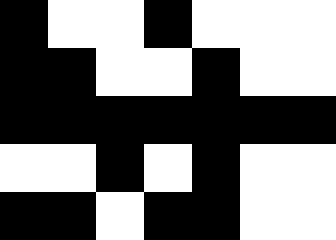[["black", "white", "white", "black", "white", "white", "white"], ["black", "black", "white", "white", "black", "white", "white"], ["black", "black", "black", "black", "black", "black", "black"], ["white", "white", "black", "white", "black", "white", "white"], ["black", "black", "white", "black", "black", "white", "white"]]